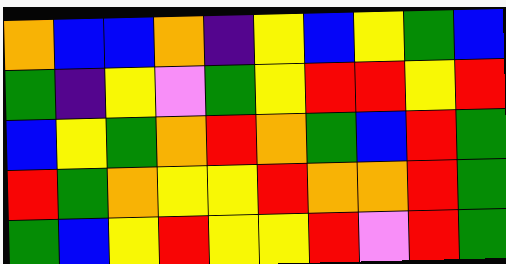[["orange", "blue", "blue", "orange", "indigo", "yellow", "blue", "yellow", "green", "blue"], ["green", "indigo", "yellow", "violet", "green", "yellow", "red", "red", "yellow", "red"], ["blue", "yellow", "green", "orange", "red", "orange", "green", "blue", "red", "green"], ["red", "green", "orange", "yellow", "yellow", "red", "orange", "orange", "red", "green"], ["green", "blue", "yellow", "red", "yellow", "yellow", "red", "violet", "red", "green"]]